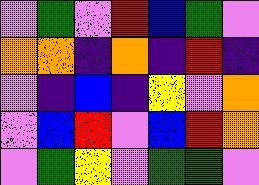[["violet", "green", "violet", "red", "blue", "green", "violet"], ["orange", "orange", "indigo", "orange", "indigo", "red", "indigo"], ["violet", "indigo", "blue", "indigo", "yellow", "violet", "orange"], ["violet", "blue", "red", "violet", "blue", "red", "orange"], ["violet", "green", "yellow", "violet", "green", "green", "violet"]]